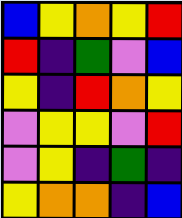[["blue", "yellow", "orange", "yellow", "red"], ["red", "indigo", "green", "violet", "blue"], ["yellow", "indigo", "red", "orange", "yellow"], ["violet", "yellow", "yellow", "violet", "red"], ["violet", "yellow", "indigo", "green", "indigo"], ["yellow", "orange", "orange", "indigo", "blue"]]